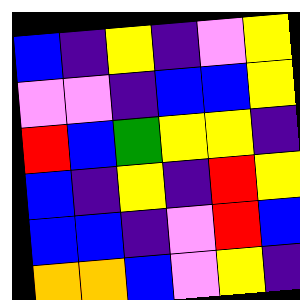[["blue", "indigo", "yellow", "indigo", "violet", "yellow"], ["violet", "violet", "indigo", "blue", "blue", "yellow"], ["red", "blue", "green", "yellow", "yellow", "indigo"], ["blue", "indigo", "yellow", "indigo", "red", "yellow"], ["blue", "blue", "indigo", "violet", "red", "blue"], ["orange", "orange", "blue", "violet", "yellow", "indigo"]]